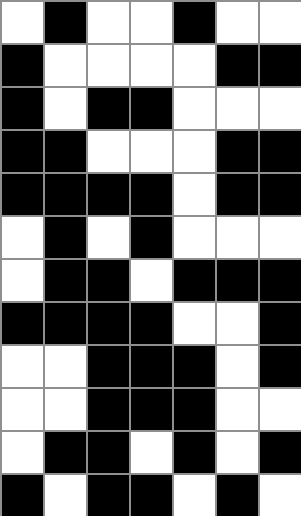[["white", "black", "white", "white", "black", "white", "white"], ["black", "white", "white", "white", "white", "black", "black"], ["black", "white", "black", "black", "white", "white", "white"], ["black", "black", "white", "white", "white", "black", "black"], ["black", "black", "black", "black", "white", "black", "black"], ["white", "black", "white", "black", "white", "white", "white"], ["white", "black", "black", "white", "black", "black", "black"], ["black", "black", "black", "black", "white", "white", "black"], ["white", "white", "black", "black", "black", "white", "black"], ["white", "white", "black", "black", "black", "white", "white"], ["white", "black", "black", "white", "black", "white", "black"], ["black", "white", "black", "black", "white", "black", "white"]]